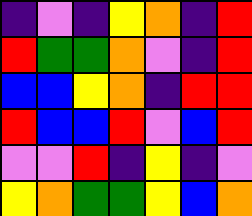[["indigo", "violet", "indigo", "yellow", "orange", "indigo", "red"], ["red", "green", "green", "orange", "violet", "indigo", "red"], ["blue", "blue", "yellow", "orange", "indigo", "red", "red"], ["red", "blue", "blue", "red", "violet", "blue", "red"], ["violet", "violet", "red", "indigo", "yellow", "indigo", "violet"], ["yellow", "orange", "green", "green", "yellow", "blue", "orange"]]